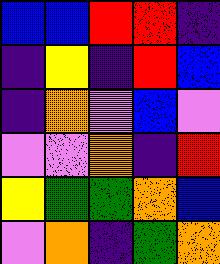[["blue", "blue", "red", "red", "indigo"], ["indigo", "yellow", "indigo", "red", "blue"], ["indigo", "orange", "violet", "blue", "violet"], ["violet", "violet", "orange", "indigo", "red"], ["yellow", "green", "green", "orange", "blue"], ["violet", "orange", "indigo", "green", "orange"]]